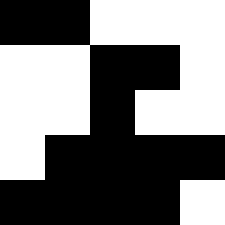[["black", "black", "white", "white", "white"], ["white", "white", "black", "black", "white"], ["white", "white", "black", "white", "white"], ["white", "black", "black", "black", "black"], ["black", "black", "black", "black", "white"]]